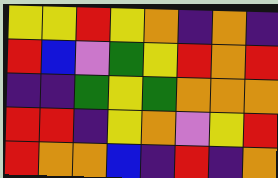[["yellow", "yellow", "red", "yellow", "orange", "indigo", "orange", "indigo"], ["red", "blue", "violet", "green", "yellow", "red", "orange", "red"], ["indigo", "indigo", "green", "yellow", "green", "orange", "orange", "orange"], ["red", "red", "indigo", "yellow", "orange", "violet", "yellow", "red"], ["red", "orange", "orange", "blue", "indigo", "red", "indigo", "orange"]]